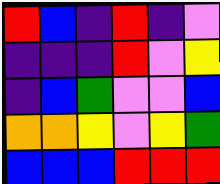[["red", "blue", "indigo", "red", "indigo", "violet"], ["indigo", "indigo", "indigo", "red", "violet", "yellow"], ["indigo", "blue", "green", "violet", "violet", "blue"], ["orange", "orange", "yellow", "violet", "yellow", "green"], ["blue", "blue", "blue", "red", "red", "red"]]